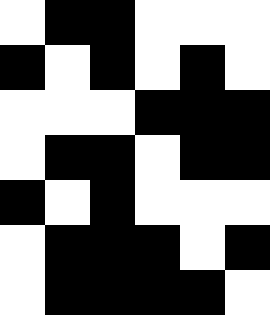[["white", "black", "black", "white", "white", "white"], ["black", "white", "black", "white", "black", "white"], ["white", "white", "white", "black", "black", "black"], ["white", "black", "black", "white", "black", "black"], ["black", "white", "black", "white", "white", "white"], ["white", "black", "black", "black", "white", "black"], ["white", "black", "black", "black", "black", "white"]]